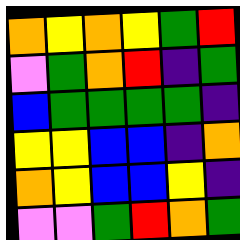[["orange", "yellow", "orange", "yellow", "green", "red"], ["violet", "green", "orange", "red", "indigo", "green"], ["blue", "green", "green", "green", "green", "indigo"], ["yellow", "yellow", "blue", "blue", "indigo", "orange"], ["orange", "yellow", "blue", "blue", "yellow", "indigo"], ["violet", "violet", "green", "red", "orange", "green"]]